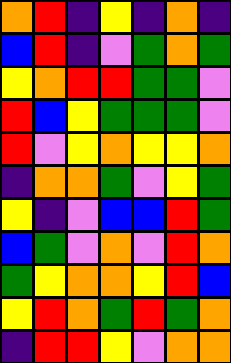[["orange", "red", "indigo", "yellow", "indigo", "orange", "indigo"], ["blue", "red", "indigo", "violet", "green", "orange", "green"], ["yellow", "orange", "red", "red", "green", "green", "violet"], ["red", "blue", "yellow", "green", "green", "green", "violet"], ["red", "violet", "yellow", "orange", "yellow", "yellow", "orange"], ["indigo", "orange", "orange", "green", "violet", "yellow", "green"], ["yellow", "indigo", "violet", "blue", "blue", "red", "green"], ["blue", "green", "violet", "orange", "violet", "red", "orange"], ["green", "yellow", "orange", "orange", "yellow", "red", "blue"], ["yellow", "red", "orange", "green", "red", "green", "orange"], ["indigo", "red", "red", "yellow", "violet", "orange", "orange"]]